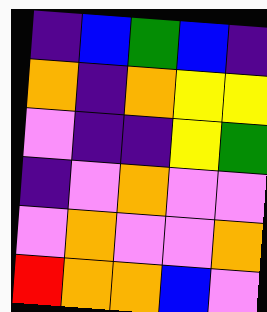[["indigo", "blue", "green", "blue", "indigo"], ["orange", "indigo", "orange", "yellow", "yellow"], ["violet", "indigo", "indigo", "yellow", "green"], ["indigo", "violet", "orange", "violet", "violet"], ["violet", "orange", "violet", "violet", "orange"], ["red", "orange", "orange", "blue", "violet"]]